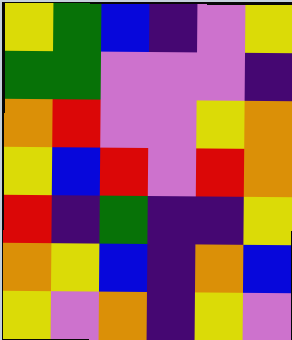[["yellow", "green", "blue", "indigo", "violet", "yellow"], ["green", "green", "violet", "violet", "violet", "indigo"], ["orange", "red", "violet", "violet", "yellow", "orange"], ["yellow", "blue", "red", "violet", "red", "orange"], ["red", "indigo", "green", "indigo", "indigo", "yellow"], ["orange", "yellow", "blue", "indigo", "orange", "blue"], ["yellow", "violet", "orange", "indigo", "yellow", "violet"]]